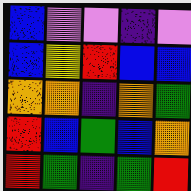[["blue", "violet", "violet", "indigo", "violet"], ["blue", "yellow", "red", "blue", "blue"], ["orange", "orange", "indigo", "orange", "green"], ["red", "blue", "green", "blue", "orange"], ["red", "green", "indigo", "green", "red"]]